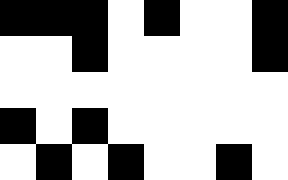[["black", "black", "black", "white", "black", "white", "white", "black"], ["white", "white", "black", "white", "white", "white", "white", "black"], ["white", "white", "white", "white", "white", "white", "white", "white"], ["black", "white", "black", "white", "white", "white", "white", "white"], ["white", "black", "white", "black", "white", "white", "black", "white"]]